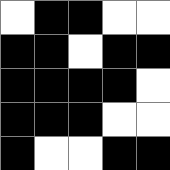[["white", "black", "black", "white", "white"], ["black", "black", "white", "black", "black"], ["black", "black", "black", "black", "white"], ["black", "black", "black", "white", "white"], ["black", "white", "white", "black", "black"]]